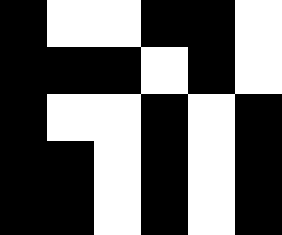[["black", "white", "white", "black", "black", "white"], ["black", "black", "black", "white", "black", "white"], ["black", "white", "white", "black", "white", "black"], ["black", "black", "white", "black", "white", "black"], ["black", "black", "white", "black", "white", "black"]]